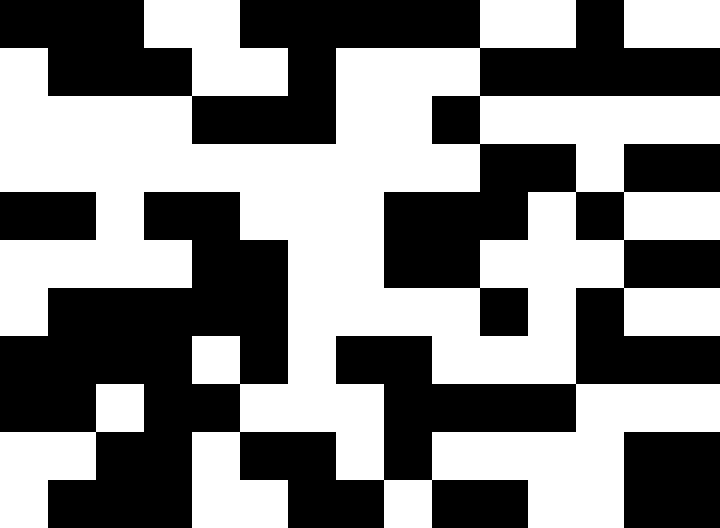[["black", "black", "black", "white", "white", "black", "black", "black", "black", "black", "white", "white", "black", "white", "white"], ["white", "black", "black", "black", "white", "white", "black", "white", "white", "white", "black", "black", "black", "black", "black"], ["white", "white", "white", "white", "black", "black", "black", "white", "white", "black", "white", "white", "white", "white", "white"], ["white", "white", "white", "white", "white", "white", "white", "white", "white", "white", "black", "black", "white", "black", "black"], ["black", "black", "white", "black", "black", "white", "white", "white", "black", "black", "black", "white", "black", "white", "white"], ["white", "white", "white", "white", "black", "black", "white", "white", "black", "black", "white", "white", "white", "black", "black"], ["white", "black", "black", "black", "black", "black", "white", "white", "white", "white", "black", "white", "black", "white", "white"], ["black", "black", "black", "black", "white", "black", "white", "black", "black", "white", "white", "white", "black", "black", "black"], ["black", "black", "white", "black", "black", "white", "white", "white", "black", "black", "black", "black", "white", "white", "white"], ["white", "white", "black", "black", "white", "black", "black", "white", "black", "white", "white", "white", "white", "black", "black"], ["white", "black", "black", "black", "white", "white", "black", "black", "white", "black", "black", "white", "white", "black", "black"]]